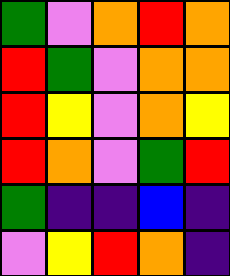[["green", "violet", "orange", "red", "orange"], ["red", "green", "violet", "orange", "orange"], ["red", "yellow", "violet", "orange", "yellow"], ["red", "orange", "violet", "green", "red"], ["green", "indigo", "indigo", "blue", "indigo"], ["violet", "yellow", "red", "orange", "indigo"]]